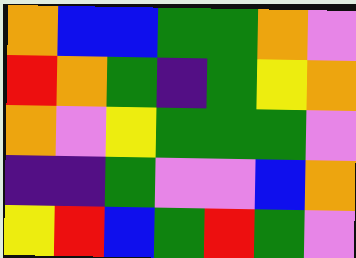[["orange", "blue", "blue", "green", "green", "orange", "violet"], ["red", "orange", "green", "indigo", "green", "yellow", "orange"], ["orange", "violet", "yellow", "green", "green", "green", "violet"], ["indigo", "indigo", "green", "violet", "violet", "blue", "orange"], ["yellow", "red", "blue", "green", "red", "green", "violet"]]